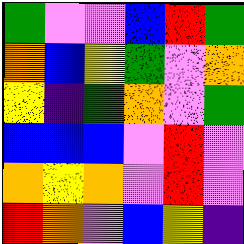[["green", "violet", "violet", "blue", "red", "green"], ["orange", "blue", "yellow", "green", "violet", "orange"], ["yellow", "indigo", "green", "orange", "violet", "green"], ["blue", "blue", "blue", "violet", "red", "violet"], ["orange", "yellow", "orange", "violet", "red", "violet"], ["red", "orange", "violet", "blue", "yellow", "indigo"]]